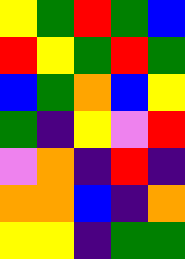[["yellow", "green", "red", "green", "blue"], ["red", "yellow", "green", "red", "green"], ["blue", "green", "orange", "blue", "yellow"], ["green", "indigo", "yellow", "violet", "red"], ["violet", "orange", "indigo", "red", "indigo"], ["orange", "orange", "blue", "indigo", "orange"], ["yellow", "yellow", "indigo", "green", "green"]]